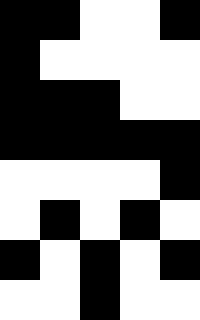[["black", "black", "white", "white", "black"], ["black", "white", "white", "white", "white"], ["black", "black", "black", "white", "white"], ["black", "black", "black", "black", "black"], ["white", "white", "white", "white", "black"], ["white", "black", "white", "black", "white"], ["black", "white", "black", "white", "black"], ["white", "white", "black", "white", "white"]]